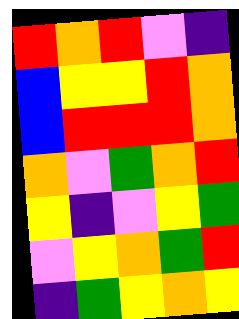[["red", "orange", "red", "violet", "indigo"], ["blue", "yellow", "yellow", "red", "orange"], ["blue", "red", "red", "red", "orange"], ["orange", "violet", "green", "orange", "red"], ["yellow", "indigo", "violet", "yellow", "green"], ["violet", "yellow", "orange", "green", "red"], ["indigo", "green", "yellow", "orange", "yellow"]]